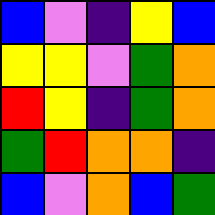[["blue", "violet", "indigo", "yellow", "blue"], ["yellow", "yellow", "violet", "green", "orange"], ["red", "yellow", "indigo", "green", "orange"], ["green", "red", "orange", "orange", "indigo"], ["blue", "violet", "orange", "blue", "green"]]